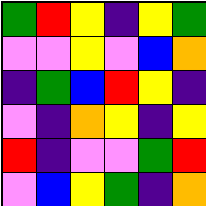[["green", "red", "yellow", "indigo", "yellow", "green"], ["violet", "violet", "yellow", "violet", "blue", "orange"], ["indigo", "green", "blue", "red", "yellow", "indigo"], ["violet", "indigo", "orange", "yellow", "indigo", "yellow"], ["red", "indigo", "violet", "violet", "green", "red"], ["violet", "blue", "yellow", "green", "indigo", "orange"]]